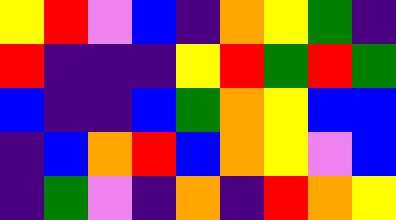[["yellow", "red", "violet", "blue", "indigo", "orange", "yellow", "green", "indigo"], ["red", "indigo", "indigo", "indigo", "yellow", "red", "green", "red", "green"], ["blue", "indigo", "indigo", "blue", "green", "orange", "yellow", "blue", "blue"], ["indigo", "blue", "orange", "red", "blue", "orange", "yellow", "violet", "blue"], ["indigo", "green", "violet", "indigo", "orange", "indigo", "red", "orange", "yellow"]]